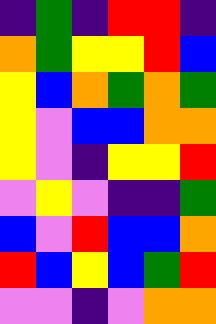[["indigo", "green", "indigo", "red", "red", "indigo"], ["orange", "green", "yellow", "yellow", "red", "blue"], ["yellow", "blue", "orange", "green", "orange", "green"], ["yellow", "violet", "blue", "blue", "orange", "orange"], ["yellow", "violet", "indigo", "yellow", "yellow", "red"], ["violet", "yellow", "violet", "indigo", "indigo", "green"], ["blue", "violet", "red", "blue", "blue", "orange"], ["red", "blue", "yellow", "blue", "green", "red"], ["violet", "violet", "indigo", "violet", "orange", "orange"]]